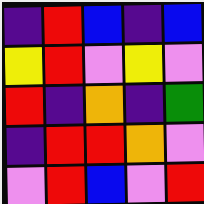[["indigo", "red", "blue", "indigo", "blue"], ["yellow", "red", "violet", "yellow", "violet"], ["red", "indigo", "orange", "indigo", "green"], ["indigo", "red", "red", "orange", "violet"], ["violet", "red", "blue", "violet", "red"]]